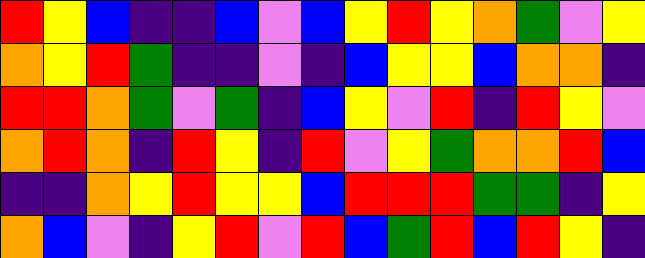[["red", "yellow", "blue", "indigo", "indigo", "blue", "violet", "blue", "yellow", "red", "yellow", "orange", "green", "violet", "yellow"], ["orange", "yellow", "red", "green", "indigo", "indigo", "violet", "indigo", "blue", "yellow", "yellow", "blue", "orange", "orange", "indigo"], ["red", "red", "orange", "green", "violet", "green", "indigo", "blue", "yellow", "violet", "red", "indigo", "red", "yellow", "violet"], ["orange", "red", "orange", "indigo", "red", "yellow", "indigo", "red", "violet", "yellow", "green", "orange", "orange", "red", "blue"], ["indigo", "indigo", "orange", "yellow", "red", "yellow", "yellow", "blue", "red", "red", "red", "green", "green", "indigo", "yellow"], ["orange", "blue", "violet", "indigo", "yellow", "red", "violet", "red", "blue", "green", "red", "blue", "red", "yellow", "indigo"]]